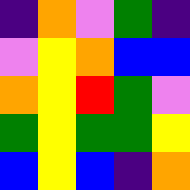[["indigo", "orange", "violet", "green", "indigo"], ["violet", "yellow", "orange", "blue", "blue"], ["orange", "yellow", "red", "green", "violet"], ["green", "yellow", "green", "green", "yellow"], ["blue", "yellow", "blue", "indigo", "orange"]]